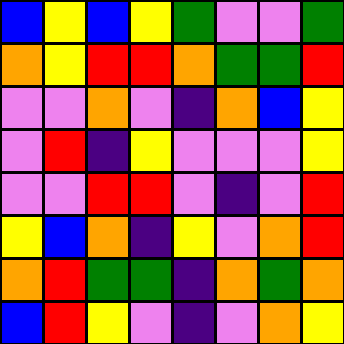[["blue", "yellow", "blue", "yellow", "green", "violet", "violet", "green"], ["orange", "yellow", "red", "red", "orange", "green", "green", "red"], ["violet", "violet", "orange", "violet", "indigo", "orange", "blue", "yellow"], ["violet", "red", "indigo", "yellow", "violet", "violet", "violet", "yellow"], ["violet", "violet", "red", "red", "violet", "indigo", "violet", "red"], ["yellow", "blue", "orange", "indigo", "yellow", "violet", "orange", "red"], ["orange", "red", "green", "green", "indigo", "orange", "green", "orange"], ["blue", "red", "yellow", "violet", "indigo", "violet", "orange", "yellow"]]